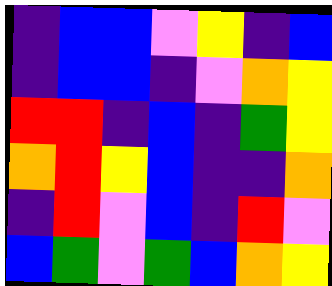[["indigo", "blue", "blue", "violet", "yellow", "indigo", "blue"], ["indigo", "blue", "blue", "indigo", "violet", "orange", "yellow"], ["red", "red", "indigo", "blue", "indigo", "green", "yellow"], ["orange", "red", "yellow", "blue", "indigo", "indigo", "orange"], ["indigo", "red", "violet", "blue", "indigo", "red", "violet"], ["blue", "green", "violet", "green", "blue", "orange", "yellow"]]